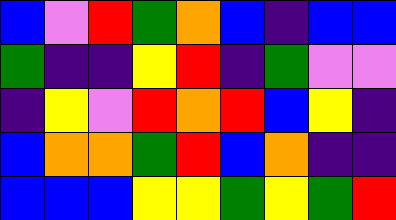[["blue", "violet", "red", "green", "orange", "blue", "indigo", "blue", "blue"], ["green", "indigo", "indigo", "yellow", "red", "indigo", "green", "violet", "violet"], ["indigo", "yellow", "violet", "red", "orange", "red", "blue", "yellow", "indigo"], ["blue", "orange", "orange", "green", "red", "blue", "orange", "indigo", "indigo"], ["blue", "blue", "blue", "yellow", "yellow", "green", "yellow", "green", "red"]]